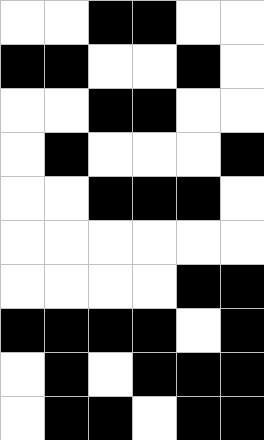[["white", "white", "black", "black", "white", "white"], ["black", "black", "white", "white", "black", "white"], ["white", "white", "black", "black", "white", "white"], ["white", "black", "white", "white", "white", "black"], ["white", "white", "black", "black", "black", "white"], ["white", "white", "white", "white", "white", "white"], ["white", "white", "white", "white", "black", "black"], ["black", "black", "black", "black", "white", "black"], ["white", "black", "white", "black", "black", "black"], ["white", "black", "black", "white", "black", "black"]]